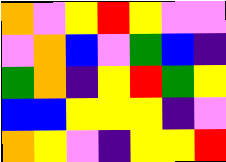[["orange", "violet", "yellow", "red", "yellow", "violet", "violet"], ["violet", "orange", "blue", "violet", "green", "blue", "indigo"], ["green", "orange", "indigo", "yellow", "red", "green", "yellow"], ["blue", "blue", "yellow", "yellow", "yellow", "indigo", "violet"], ["orange", "yellow", "violet", "indigo", "yellow", "yellow", "red"]]